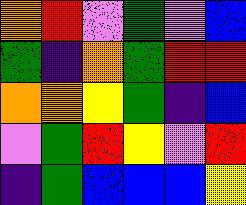[["orange", "red", "violet", "green", "violet", "blue"], ["green", "indigo", "orange", "green", "red", "red"], ["orange", "orange", "yellow", "green", "indigo", "blue"], ["violet", "green", "red", "yellow", "violet", "red"], ["indigo", "green", "blue", "blue", "blue", "yellow"]]